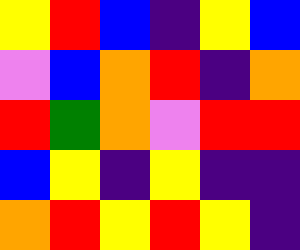[["yellow", "red", "blue", "indigo", "yellow", "blue"], ["violet", "blue", "orange", "red", "indigo", "orange"], ["red", "green", "orange", "violet", "red", "red"], ["blue", "yellow", "indigo", "yellow", "indigo", "indigo"], ["orange", "red", "yellow", "red", "yellow", "indigo"]]